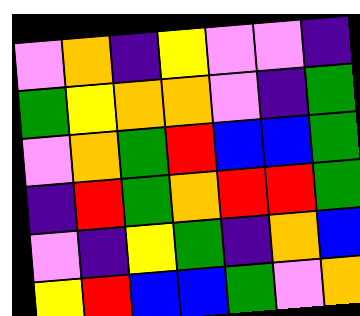[["violet", "orange", "indigo", "yellow", "violet", "violet", "indigo"], ["green", "yellow", "orange", "orange", "violet", "indigo", "green"], ["violet", "orange", "green", "red", "blue", "blue", "green"], ["indigo", "red", "green", "orange", "red", "red", "green"], ["violet", "indigo", "yellow", "green", "indigo", "orange", "blue"], ["yellow", "red", "blue", "blue", "green", "violet", "orange"]]